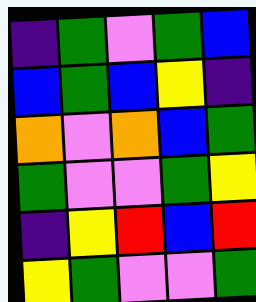[["indigo", "green", "violet", "green", "blue"], ["blue", "green", "blue", "yellow", "indigo"], ["orange", "violet", "orange", "blue", "green"], ["green", "violet", "violet", "green", "yellow"], ["indigo", "yellow", "red", "blue", "red"], ["yellow", "green", "violet", "violet", "green"]]